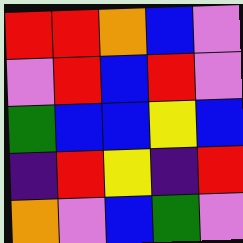[["red", "red", "orange", "blue", "violet"], ["violet", "red", "blue", "red", "violet"], ["green", "blue", "blue", "yellow", "blue"], ["indigo", "red", "yellow", "indigo", "red"], ["orange", "violet", "blue", "green", "violet"]]